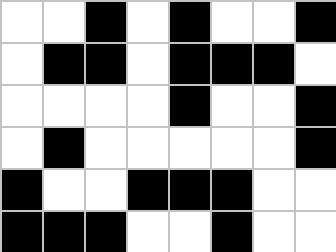[["white", "white", "black", "white", "black", "white", "white", "black"], ["white", "black", "black", "white", "black", "black", "black", "white"], ["white", "white", "white", "white", "black", "white", "white", "black"], ["white", "black", "white", "white", "white", "white", "white", "black"], ["black", "white", "white", "black", "black", "black", "white", "white"], ["black", "black", "black", "white", "white", "black", "white", "white"]]